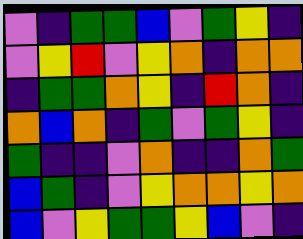[["violet", "indigo", "green", "green", "blue", "violet", "green", "yellow", "indigo"], ["violet", "yellow", "red", "violet", "yellow", "orange", "indigo", "orange", "orange"], ["indigo", "green", "green", "orange", "yellow", "indigo", "red", "orange", "indigo"], ["orange", "blue", "orange", "indigo", "green", "violet", "green", "yellow", "indigo"], ["green", "indigo", "indigo", "violet", "orange", "indigo", "indigo", "orange", "green"], ["blue", "green", "indigo", "violet", "yellow", "orange", "orange", "yellow", "orange"], ["blue", "violet", "yellow", "green", "green", "yellow", "blue", "violet", "indigo"]]